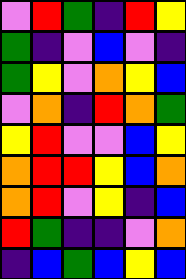[["violet", "red", "green", "indigo", "red", "yellow"], ["green", "indigo", "violet", "blue", "violet", "indigo"], ["green", "yellow", "violet", "orange", "yellow", "blue"], ["violet", "orange", "indigo", "red", "orange", "green"], ["yellow", "red", "violet", "violet", "blue", "yellow"], ["orange", "red", "red", "yellow", "blue", "orange"], ["orange", "red", "violet", "yellow", "indigo", "blue"], ["red", "green", "indigo", "indigo", "violet", "orange"], ["indigo", "blue", "green", "blue", "yellow", "blue"]]